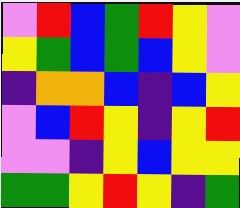[["violet", "red", "blue", "green", "red", "yellow", "violet"], ["yellow", "green", "blue", "green", "blue", "yellow", "violet"], ["indigo", "orange", "orange", "blue", "indigo", "blue", "yellow"], ["violet", "blue", "red", "yellow", "indigo", "yellow", "red"], ["violet", "violet", "indigo", "yellow", "blue", "yellow", "yellow"], ["green", "green", "yellow", "red", "yellow", "indigo", "green"]]